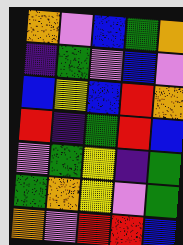[["orange", "violet", "blue", "green", "orange"], ["indigo", "green", "violet", "blue", "violet"], ["blue", "yellow", "blue", "red", "orange"], ["red", "indigo", "green", "red", "blue"], ["violet", "green", "yellow", "indigo", "green"], ["green", "orange", "yellow", "violet", "green"], ["orange", "violet", "red", "red", "blue"]]